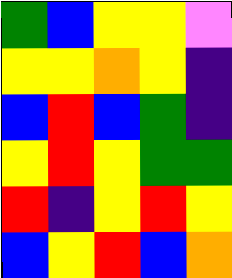[["green", "blue", "yellow", "yellow", "violet"], ["yellow", "yellow", "orange", "yellow", "indigo"], ["blue", "red", "blue", "green", "indigo"], ["yellow", "red", "yellow", "green", "green"], ["red", "indigo", "yellow", "red", "yellow"], ["blue", "yellow", "red", "blue", "orange"]]